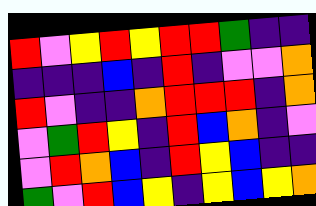[["red", "violet", "yellow", "red", "yellow", "red", "red", "green", "indigo", "indigo"], ["indigo", "indigo", "indigo", "blue", "indigo", "red", "indigo", "violet", "violet", "orange"], ["red", "violet", "indigo", "indigo", "orange", "red", "red", "red", "indigo", "orange"], ["violet", "green", "red", "yellow", "indigo", "red", "blue", "orange", "indigo", "violet"], ["violet", "red", "orange", "blue", "indigo", "red", "yellow", "blue", "indigo", "indigo"], ["green", "violet", "red", "blue", "yellow", "indigo", "yellow", "blue", "yellow", "orange"]]